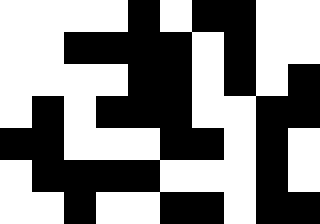[["white", "white", "white", "white", "black", "white", "black", "black", "white", "white"], ["white", "white", "black", "black", "black", "black", "white", "black", "white", "white"], ["white", "white", "white", "white", "black", "black", "white", "black", "white", "black"], ["white", "black", "white", "black", "black", "black", "white", "white", "black", "black"], ["black", "black", "white", "white", "white", "black", "black", "white", "black", "white"], ["white", "black", "black", "black", "black", "white", "white", "white", "black", "white"], ["white", "white", "black", "white", "white", "black", "black", "white", "black", "black"]]